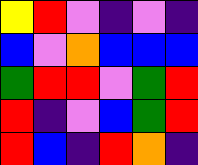[["yellow", "red", "violet", "indigo", "violet", "indigo"], ["blue", "violet", "orange", "blue", "blue", "blue"], ["green", "red", "red", "violet", "green", "red"], ["red", "indigo", "violet", "blue", "green", "red"], ["red", "blue", "indigo", "red", "orange", "indigo"]]